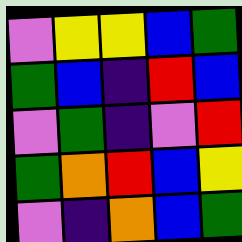[["violet", "yellow", "yellow", "blue", "green"], ["green", "blue", "indigo", "red", "blue"], ["violet", "green", "indigo", "violet", "red"], ["green", "orange", "red", "blue", "yellow"], ["violet", "indigo", "orange", "blue", "green"]]